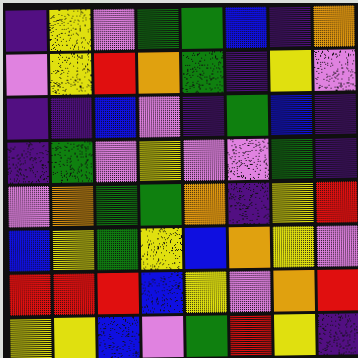[["indigo", "yellow", "violet", "green", "green", "blue", "indigo", "orange"], ["violet", "yellow", "red", "orange", "green", "indigo", "yellow", "violet"], ["indigo", "indigo", "blue", "violet", "indigo", "green", "blue", "indigo"], ["indigo", "green", "violet", "yellow", "violet", "violet", "green", "indigo"], ["violet", "orange", "green", "green", "orange", "indigo", "yellow", "red"], ["blue", "yellow", "green", "yellow", "blue", "orange", "yellow", "violet"], ["red", "red", "red", "blue", "yellow", "violet", "orange", "red"], ["yellow", "yellow", "blue", "violet", "green", "red", "yellow", "indigo"]]